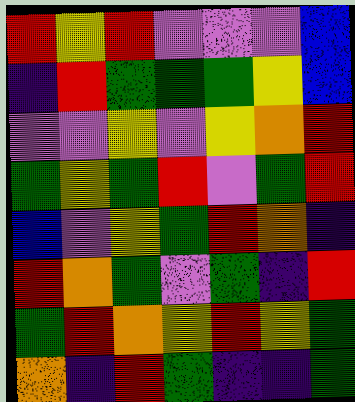[["red", "yellow", "red", "violet", "violet", "violet", "blue"], ["indigo", "red", "green", "green", "green", "yellow", "blue"], ["violet", "violet", "yellow", "violet", "yellow", "orange", "red"], ["green", "yellow", "green", "red", "violet", "green", "red"], ["blue", "violet", "yellow", "green", "red", "orange", "indigo"], ["red", "orange", "green", "violet", "green", "indigo", "red"], ["green", "red", "orange", "yellow", "red", "yellow", "green"], ["orange", "indigo", "red", "green", "indigo", "indigo", "green"]]